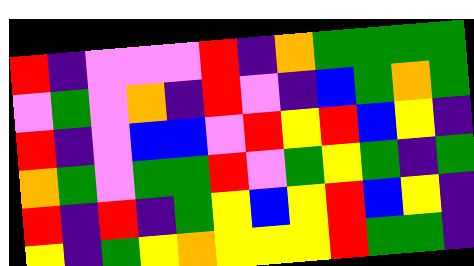[["red", "indigo", "violet", "violet", "violet", "red", "indigo", "orange", "green", "green", "green", "green"], ["violet", "green", "violet", "orange", "indigo", "red", "violet", "indigo", "blue", "green", "orange", "green"], ["red", "indigo", "violet", "blue", "blue", "violet", "red", "yellow", "red", "blue", "yellow", "indigo"], ["orange", "green", "violet", "green", "green", "red", "violet", "green", "yellow", "green", "indigo", "green"], ["red", "indigo", "red", "indigo", "green", "yellow", "blue", "yellow", "red", "blue", "yellow", "indigo"], ["yellow", "indigo", "green", "yellow", "orange", "yellow", "yellow", "yellow", "red", "green", "green", "indigo"]]